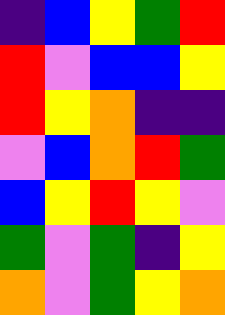[["indigo", "blue", "yellow", "green", "red"], ["red", "violet", "blue", "blue", "yellow"], ["red", "yellow", "orange", "indigo", "indigo"], ["violet", "blue", "orange", "red", "green"], ["blue", "yellow", "red", "yellow", "violet"], ["green", "violet", "green", "indigo", "yellow"], ["orange", "violet", "green", "yellow", "orange"]]